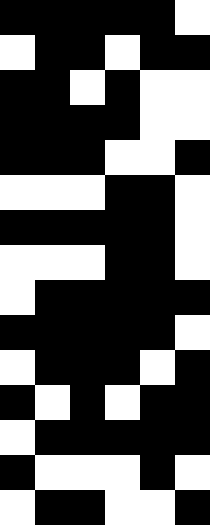[["black", "black", "black", "black", "black", "white"], ["white", "black", "black", "white", "black", "black"], ["black", "black", "white", "black", "white", "white"], ["black", "black", "black", "black", "white", "white"], ["black", "black", "black", "white", "white", "black"], ["white", "white", "white", "black", "black", "white"], ["black", "black", "black", "black", "black", "white"], ["white", "white", "white", "black", "black", "white"], ["white", "black", "black", "black", "black", "black"], ["black", "black", "black", "black", "black", "white"], ["white", "black", "black", "black", "white", "black"], ["black", "white", "black", "white", "black", "black"], ["white", "black", "black", "black", "black", "black"], ["black", "white", "white", "white", "black", "white"], ["white", "black", "black", "white", "white", "black"]]